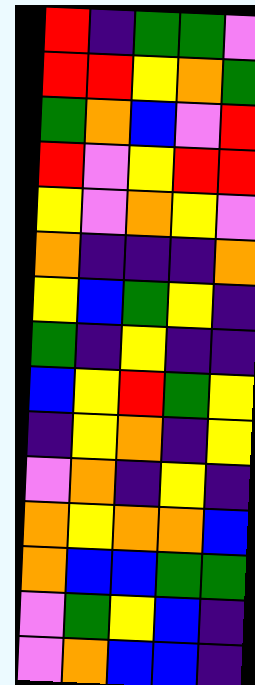[["red", "indigo", "green", "green", "violet"], ["red", "red", "yellow", "orange", "green"], ["green", "orange", "blue", "violet", "red"], ["red", "violet", "yellow", "red", "red"], ["yellow", "violet", "orange", "yellow", "violet"], ["orange", "indigo", "indigo", "indigo", "orange"], ["yellow", "blue", "green", "yellow", "indigo"], ["green", "indigo", "yellow", "indigo", "indigo"], ["blue", "yellow", "red", "green", "yellow"], ["indigo", "yellow", "orange", "indigo", "yellow"], ["violet", "orange", "indigo", "yellow", "indigo"], ["orange", "yellow", "orange", "orange", "blue"], ["orange", "blue", "blue", "green", "green"], ["violet", "green", "yellow", "blue", "indigo"], ["violet", "orange", "blue", "blue", "indigo"]]